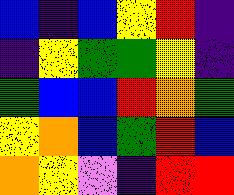[["blue", "indigo", "blue", "yellow", "red", "indigo"], ["indigo", "yellow", "green", "green", "yellow", "indigo"], ["green", "blue", "blue", "red", "orange", "green"], ["yellow", "orange", "blue", "green", "red", "blue"], ["orange", "yellow", "violet", "indigo", "red", "red"]]